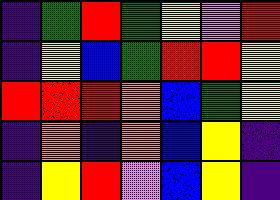[["indigo", "green", "red", "green", "yellow", "violet", "red"], ["indigo", "yellow", "blue", "green", "red", "red", "yellow"], ["red", "red", "red", "orange", "blue", "green", "yellow"], ["indigo", "orange", "indigo", "orange", "blue", "yellow", "indigo"], ["indigo", "yellow", "red", "violet", "blue", "yellow", "indigo"]]